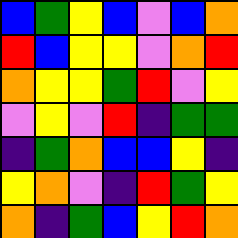[["blue", "green", "yellow", "blue", "violet", "blue", "orange"], ["red", "blue", "yellow", "yellow", "violet", "orange", "red"], ["orange", "yellow", "yellow", "green", "red", "violet", "yellow"], ["violet", "yellow", "violet", "red", "indigo", "green", "green"], ["indigo", "green", "orange", "blue", "blue", "yellow", "indigo"], ["yellow", "orange", "violet", "indigo", "red", "green", "yellow"], ["orange", "indigo", "green", "blue", "yellow", "red", "orange"]]